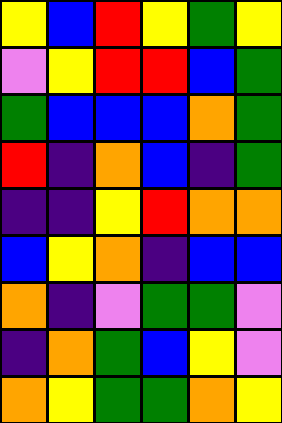[["yellow", "blue", "red", "yellow", "green", "yellow"], ["violet", "yellow", "red", "red", "blue", "green"], ["green", "blue", "blue", "blue", "orange", "green"], ["red", "indigo", "orange", "blue", "indigo", "green"], ["indigo", "indigo", "yellow", "red", "orange", "orange"], ["blue", "yellow", "orange", "indigo", "blue", "blue"], ["orange", "indigo", "violet", "green", "green", "violet"], ["indigo", "orange", "green", "blue", "yellow", "violet"], ["orange", "yellow", "green", "green", "orange", "yellow"]]